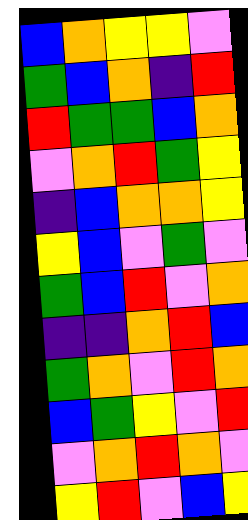[["blue", "orange", "yellow", "yellow", "violet"], ["green", "blue", "orange", "indigo", "red"], ["red", "green", "green", "blue", "orange"], ["violet", "orange", "red", "green", "yellow"], ["indigo", "blue", "orange", "orange", "yellow"], ["yellow", "blue", "violet", "green", "violet"], ["green", "blue", "red", "violet", "orange"], ["indigo", "indigo", "orange", "red", "blue"], ["green", "orange", "violet", "red", "orange"], ["blue", "green", "yellow", "violet", "red"], ["violet", "orange", "red", "orange", "violet"], ["yellow", "red", "violet", "blue", "yellow"]]